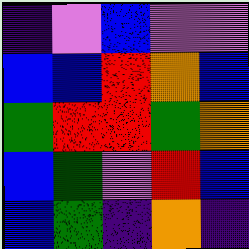[["indigo", "violet", "blue", "violet", "violet"], ["blue", "blue", "red", "orange", "blue"], ["green", "red", "red", "green", "orange"], ["blue", "green", "violet", "red", "blue"], ["blue", "green", "indigo", "orange", "indigo"]]